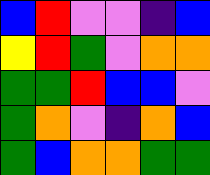[["blue", "red", "violet", "violet", "indigo", "blue"], ["yellow", "red", "green", "violet", "orange", "orange"], ["green", "green", "red", "blue", "blue", "violet"], ["green", "orange", "violet", "indigo", "orange", "blue"], ["green", "blue", "orange", "orange", "green", "green"]]